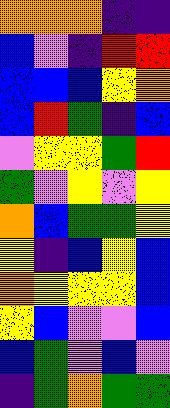[["orange", "orange", "orange", "indigo", "indigo"], ["blue", "violet", "indigo", "red", "red"], ["blue", "blue", "blue", "yellow", "orange"], ["blue", "red", "green", "indigo", "blue"], ["violet", "yellow", "yellow", "green", "red"], ["green", "violet", "yellow", "violet", "yellow"], ["orange", "blue", "green", "green", "yellow"], ["yellow", "indigo", "blue", "yellow", "blue"], ["orange", "yellow", "yellow", "yellow", "blue"], ["yellow", "blue", "violet", "violet", "blue"], ["blue", "green", "violet", "blue", "violet"], ["indigo", "green", "orange", "green", "green"]]